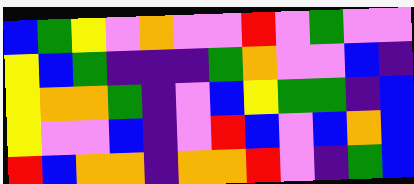[["blue", "green", "yellow", "violet", "orange", "violet", "violet", "red", "violet", "green", "violet", "violet"], ["yellow", "blue", "green", "indigo", "indigo", "indigo", "green", "orange", "violet", "violet", "blue", "indigo"], ["yellow", "orange", "orange", "green", "indigo", "violet", "blue", "yellow", "green", "green", "indigo", "blue"], ["yellow", "violet", "violet", "blue", "indigo", "violet", "red", "blue", "violet", "blue", "orange", "blue"], ["red", "blue", "orange", "orange", "indigo", "orange", "orange", "red", "violet", "indigo", "green", "blue"]]